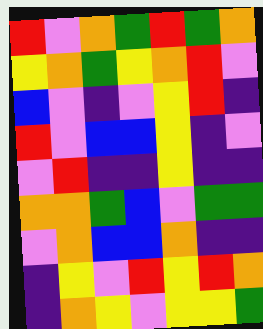[["red", "violet", "orange", "green", "red", "green", "orange"], ["yellow", "orange", "green", "yellow", "orange", "red", "violet"], ["blue", "violet", "indigo", "violet", "yellow", "red", "indigo"], ["red", "violet", "blue", "blue", "yellow", "indigo", "violet"], ["violet", "red", "indigo", "indigo", "yellow", "indigo", "indigo"], ["orange", "orange", "green", "blue", "violet", "green", "green"], ["violet", "orange", "blue", "blue", "orange", "indigo", "indigo"], ["indigo", "yellow", "violet", "red", "yellow", "red", "orange"], ["indigo", "orange", "yellow", "violet", "yellow", "yellow", "green"]]